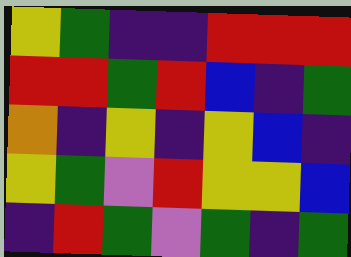[["yellow", "green", "indigo", "indigo", "red", "red", "red"], ["red", "red", "green", "red", "blue", "indigo", "green"], ["orange", "indigo", "yellow", "indigo", "yellow", "blue", "indigo"], ["yellow", "green", "violet", "red", "yellow", "yellow", "blue"], ["indigo", "red", "green", "violet", "green", "indigo", "green"]]